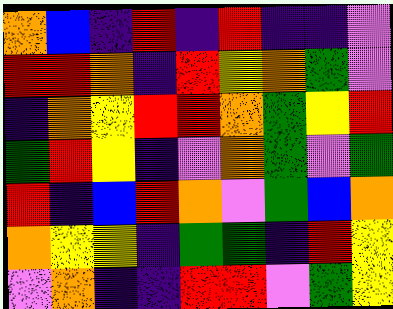[["orange", "blue", "indigo", "red", "indigo", "red", "indigo", "indigo", "violet"], ["red", "red", "orange", "indigo", "red", "yellow", "orange", "green", "violet"], ["indigo", "orange", "yellow", "red", "red", "orange", "green", "yellow", "red"], ["green", "red", "yellow", "indigo", "violet", "orange", "green", "violet", "green"], ["red", "indigo", "blue", "red", "orange", "violet", "green", "blue", "orange"], ["orange", "yellow", "yellow", "indigo", "green", "green", "indigo", "red", "yellow"], ["violet", "orange", "indigo", "indigo", "red", "red", "violet", "green", "yellow"]]